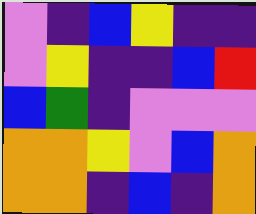[["violet", "indigo", "blue", "yellow", "indigo", "indigo"], ["violet", "yellow", "indigo", "indigo", "blue", "red"], ["blue", "green", "indigo", "violet", "violet", "violet"], ["orange", "orange", "yellow", "violet", "blue", "orange"], ["orange", "orange", "indigo", "blue", "indigo", "orange"]]